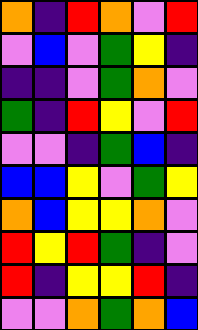[["orange", "indigo", "red", "orange", "violet", "red"], ["violet", "blue", "violet", "green", "yellow", "indigo"], ["indigo", "indigo", "violet", "green", "orange", "violet"], ["green", "indigo", "red", "yellow", "violet", "red"], ["violet", "violet", "indigo", "green", "blue", "indigo"], ["blue", "blue", "yellow", "violet", "green", "yellow"], ["orange", "blue", "yellow", "yellow", "orange", "violet"], ["red", "yellow", "red", "green", "indigo", "violet"], ["red", "indigo", "yellow", "yellow", "red", "indigo"], ["violet", "violet", "orange", "green", "orange", "blue"]]